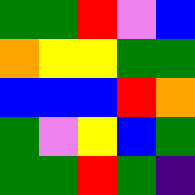[["green", "green", "red", "violet", "blue"], ["orange", "yellow", "yellow", "green", "green"], ["blue", "blue", "blue", "red", "orange"], ["green", "violet", "yellow", "blue", "green"], ["green", "green", "red", "green", "indigo"]]